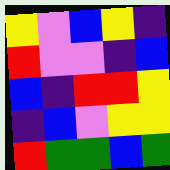[["yellow", "violet", "blue", "yellow", "indigo"], ["red", "violet", "violet", "indigo", "blue"], ["blue", "indigo", "red", "red", "yellow"], ["indigo", "blue", "violet", "yellow", "yellow"], ["red", "green", "green", "blue", "green"]]